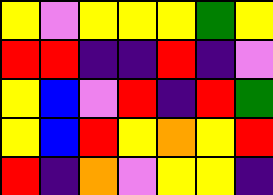[["yellow", "violet", "yellow", "yellow", "yellow", "green", "yellow"], ["red", "red", "indigo", "indigo", "red", "indigo", "violet"], ["yellow", "blue", "violet", "red", "indigo", "red", "green"], ["yellow", "blue", "red", "yellow", "orange", "yellow", "red"], ["red", "indigo", "orange", "violet", "yellow", "yellow", "indigo"]]